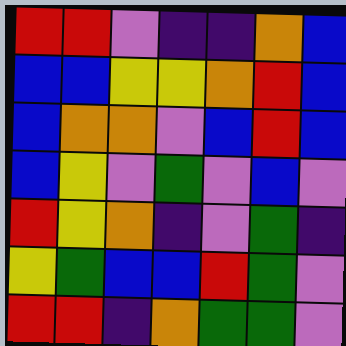[["red", "red", "violet", "indigo", "indigo", "orange", "blue"], ["blue", "blue", "yellow", "yellow", "orange", "red", "blue"], ["blue", "orange", "orange", "violet", "blue", "red", "blue"], ["blue", "yellow", "violet", "green", "violet", "blue", "violet"], ["red", "yellow", "orange", "indigo", "violet", "green", "indigo"], ["yellow", "green", "blue", "blue", "red", "green", "violet"], ["red", "red", "indigo", "orange", "green", "green", "violet"]]